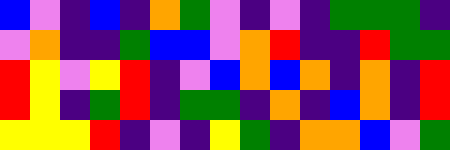[["blue", "violet", "indigo", "blue", "indigo", "orange", "green", "violet", "indigo", "violet", "indigo", "green", "green", "green", "indigo"], ["violet", "orange", "indigo", "indigo", "green", "blue", "blue", "violet", "orange", "red", "indigo", "indigo", "red", "green", "green"], ["red", "yellow", "violet", "yellow", "red", "indigo", "violet", "blue", "orange", "blue", "orange", "indigo", "orange", "indigo", "red"], ["red", "yellow", "indigo", "green", "red", "indigo", "green", "green", "indigo", "orange", "indigo", "blue", "orange", "indigo", "red"], ["yellow", "yellow", "yellow", "red", "indigo", "violet", "indigo", "yellow", "green", "indigo", "orange", "orange", "blue", "violet", "green"]]